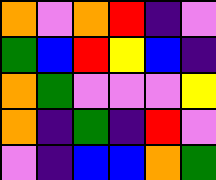[["orange", "violet", "orange", "red", "indigo", "violet"], ["green", "blue", "red", "yellow", "blue", "indigo"], ["orange", "green", "violet", "violet", "violet", "yellow"], ["orange", "indigo", "green", "indigo", "red", "violet"], ["violet", "indigo", "blue", "blue", "orange", "green"]]